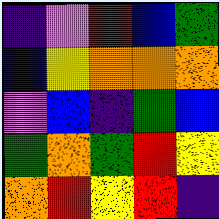[["indigo", "violet", "red", "blue", "green"], ["blue", "yellow", "orange", "orange", "orange"], ["violet", "blue", "indigo", "green", "blue"], ["green", "orange", "green", "red", "yellow"], ["orange", "red", "yellow", "red", "indigo"]]